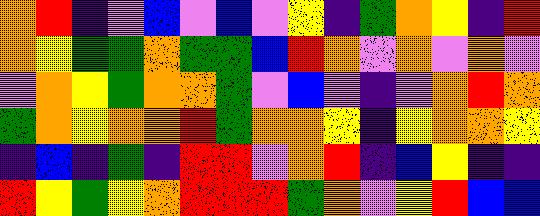[["orange", "red", "indigo", "violet", "blue", "violet", "blue", "violet", "yellow", "indigo", "green", "orange", "yellow", "indigo", "red"], ["orange", "yellow", "green", "green", "orange", "green", "green", "blue", "red", "orange", "violet", "orange", "violet", "orange", "violet"], ["violet", "orange", "yellow", "green", "orange", "orange", "green", "violet", "blue", "violet", "indigo", "violet", "orange", "red", "orange"], ["green", "orange", "yellow", "orange", "orange", "red", "green", "orange", "orange", "yellow", "indigo", "yellow", "orange", "orange", "yellow"], ["indigo", "blue", "indigo", "green", "indigo", "red", "red", "violet", "orange", "red", "indigo", "blue", "yellow", "indigo", "indigo"], ["red", "yellow", "green", "yellow", "orange", "red", "red", "red", "green", "orange", "violet", "yellow", "red", "blue", "blue"]]